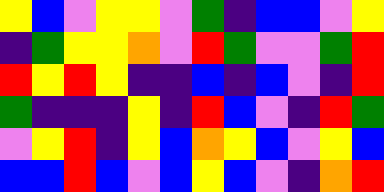[["yellow", "blue", "violet", "yellow", "yellow", "violet", "green", "indigo", "blue", "blue", "violet", "yellow"], ["indigo", "green", "yellow", "yellow", "orange", "violet", "red", "green", "violet", "violet", "green", "red"], ["red", "yellow", "red", "yellow", "indigo", "indigo", "blue", "indigo", "blue", "violet", "indigo", "red"], ["green", "indigo", "indigo", "indigo", "yellow", "indigo", "red", "blue", "violet", "indigo", "red", "green"], ["violet", "yellow", "red", "indigo", "yellow", "blue", "orange", "yellow", "blue", "violet", "yellow", "blue"], ["blue", "blue", "red", "blue", "violet", "blue", "yellow", "blue", "violet", "indigo", "orange", "red"]]